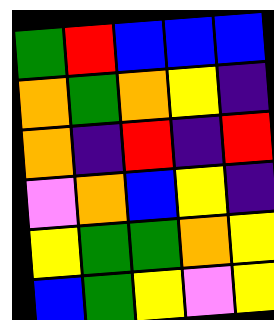[["green", "red", "blue", "blue", "blue"], ["orange", "green", "orange", "yellow", "indigo"], ["orange", "indigo", "red", "indigo", "red"], ["violet", "orange", "blue", "yellow", "indigo"], ["yellow", "green", "green", "orange", "yellow"], ["blue", "green", "yellow", "violet", "yellow"]]